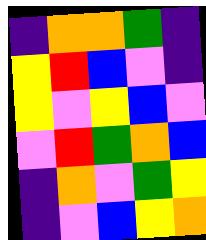[["indigo", "orange", "orange", "green", "indigo"], ["yellow", "red", "blue", "violet", "indigo"], ["yellow", "violet", "yellow", "blue", "violet"], ["violet", "red", "green", "orange", "blue"], ["indigo", "orange", "violet", "green", "yellow"], ["indigo", "violet", "blue", "yellow", "orange"]]